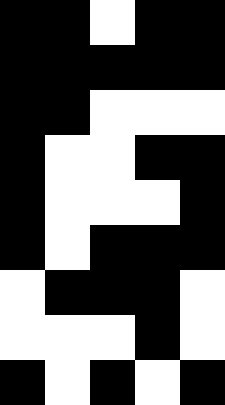[["black", "black", "white", "black", "black"], ["black", "black", "black", "black", "black"], ["black", "black", "white", "white", "white"], ["black", "white", "white", "black", "black"], ["black", "white", "white", "white", "black"], ["black", "white", "black", "black", "black"], ["white", "black", "black", "black", "white"], ["white", "white", "white", "black", "white"], ["black", "white", "black", "white", "black"]]